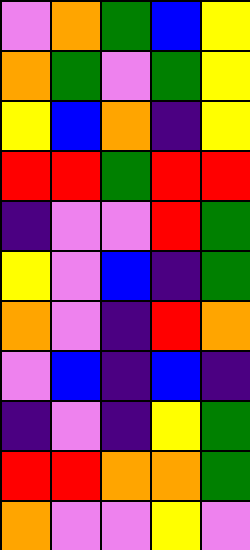[["violet", "orange", "green", "blue", "yellow"], ["orange", "green", "violet", "green", "yellow"], ["yellow", "blue", "orange", "indigo", "yellow"], ["red", "red", "green", "red", "red"], ["indigo", "violet", "violet", "red", "green"], ["yellow", "violet", "blue", "indigo", "green"], ["orange", "violet", "indigo", "red", "orange"], ["violet", "blue", "indigo", "blue", "indigo"], ["indigo", "violet", "indigo", "yellow", "green"], ["red", "red", "orange", "orange", "green"], ["orange", "violet", "violet", "yellow", "violet"]]